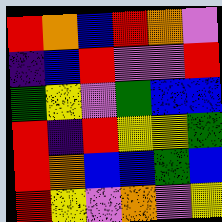[["red", "orange", "blue", "red", "orange", "violet"], ["indigo", "blue", "red", "violet", "violet", "red"], ["green", "yellow", "violet", "green", "blue", "blue"], ["red", "indigo", "red", "yellow", "yellow", "green"], ["red", "orange", "blue", "blue", "green", "blue"], ["red", "yellow", "violet", "orange", "violet", "yellow"]]